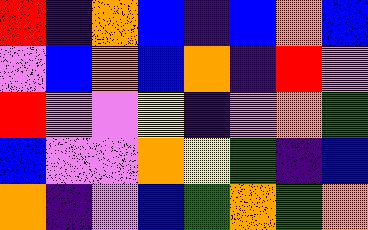[["red", "indigo", "orange", "blue", "indigo", "blue", "orange", "blue"], ["violet", "blue", "orange", "blue", "orange", "indigo", "red", "violet"], ["red", "violet", "violet", "yellow", "indigo", "violet", "orange", "green"], ["blue", "violet", "violet", "orange", "yellow", "green", "indigo", "blue"], ["orange", "indigo", "violet", "blue", "green", "orange", "green", "orange"]]